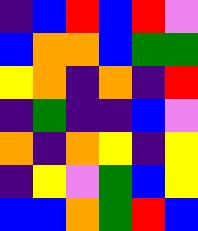[["indigo", "blue", "red", "blue", "red", "violet"], ["blue", "orange", "orange", "blue", "green", "green"], ["yellow", "orange", "indigo", "orange", "indigo", "red"], ["indigo", "green", "indigo", "indigo", "blue", "violet"], ["orange", "indigo", "orange", "yellow", "indigo", "yellow"], ["indigo", "yellow", "violet", "green", "blue", "yellow"], ["blue", "blue", "orange", "green", "red", "blue"]]